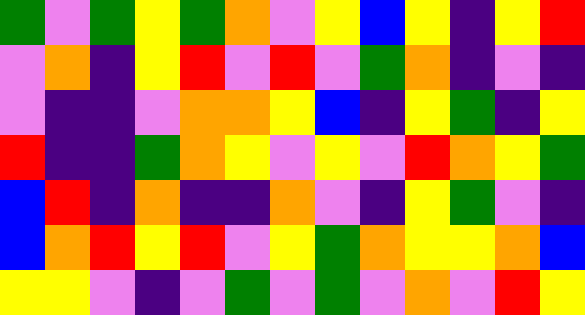[["green", "violet", "green", "yellow", "green", "orange", "violet", "yellow", "blue", "yellow", "indigo", "yellow", "red"], ["violet", "orange", "indigo", "yellow", "red", "violet", "red", "violet", "green", "orange", "indigo", "violet", "indigo"], ["violet", "indigo", "indigo", "violet", "orange", "orange", "yellow", "blue", "indigo", "yellow", "green", "indigo", "yellow"], ["red", "indigo", "indigo", "green", "orange", "yellow", "violet", "yellow", "violet", "red", "orange", "yellow", "green"], ["blue", "red", "indigo", "orange", "indigo", "indigo", "orange", "violet", "indigo", "yellow", "green", "violet", "indigo"], ["blue", "orange", "red", "yellow", "red", "violet", "yellow", "green", "orange", "yellow", "yellow", "orange", "blue"], ["yellow", "yellow", "violet", "indigo", "violet", "green", "violet", "green", "violet", "orange", "violet", "red", "yellow"]]